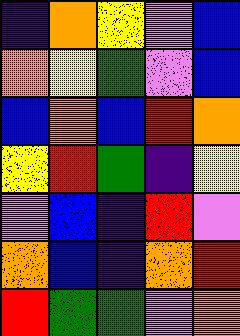[["indigo", "orange", "yellow", "violet", "blue"], ["orange", "yellow", "green", "violet", "blue"], ["blue", "orange", "blue", "red", "orange"], ["yellow", "red", "green", "indigo", "yellow"], ["violet", "blue", "indigo", "red", "violet"], ["orange", "blue", "indigo", "orange", "red"], ["red", "green", "green", "violet", "orange"]]